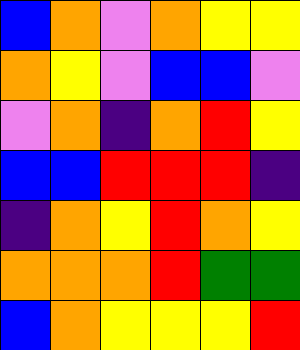[["blue", "orange", "violet", "orange", "yellow", "yellow"], ["orange", "yellow", "violet", "blue", "blue", "violet"], ["violet", "orange", "indigo", "orange", "red", "yellow"], ["blue", "blue", "red", "red", "red", "indigo"], ["indigo", "orange", "yellow", "red", "orange", "yellow"], ["orange", "orange", "orange", "red", "green", "green"], ["blue", "orange", "yellow", "yellow", "yellow", "red"]]